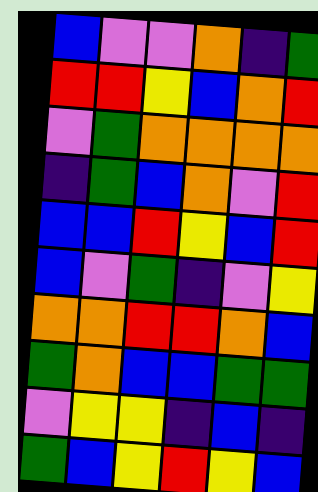[["blue", "violet", "violet", "orange", "indigo", "green"], ["red", "red", "yellow", "blue", "orange", "red"], ["violet", "green", "orange", "orange", "orange", "orange"], ["indigo", "green", "blue", "orange", "violet", "red"], ["blue", "blue", "red", "yellow", "blue", "red"], ["blue", "violet", "green", "indigo", "violet", "yellow"], ["orange", "orange", "red", "red", "orange", "blue"], ["green", "orange", "blue", "blue", "green", "green"], ["violet", "yellow", "yellow", "indigo", "blue", "indigo"], ["green", "blue", "yellow", "red", "yellow", "blue"]]